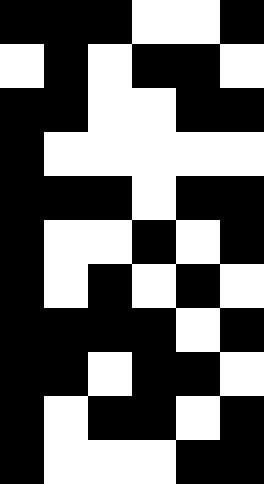[["black", "black", "black", "white", "white", "black"], ["white", "black", "white", "black", "black", "white"], ["black", "black", "white", "white", "black", "black"], ["black", "white", "white", "white", "white", "white"], ["black", "black", "black", "white", "black", "black"], ["black", "white", "white", "black", "white", "black"], ["black", "white", "black", "white", "black", "white"], ["black", "black", "black", "black", "white", "black"], ["black", "black", "white", "black", "black", "white"], ["black", "white", "black", "black", "white", "black"], ["black", "white", "white", "white", "black", "black"]]